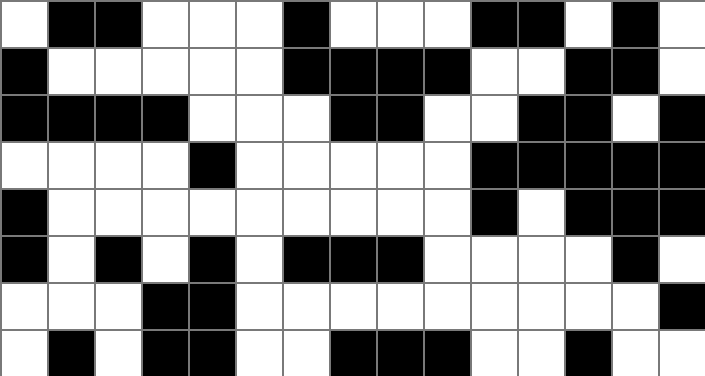[["white", "black", "black", "white", "white", "white", "black", "white", "white", "white", "black", "black", "white", "black", "white"], ["black", "white", "white", "white", "white", "white", "black", "black", "black", "black", "white", "white", "black", "black", "white"], ["black", "black", "black", "black", "white", "white", "white", "black", "black", "white", "white", "black", "black", "white", "black"], ["white", "white", "white", "white", "black", "white", "white", "white", "white", "white", "black", "black", "black", "black", "black"], ["black", "white", "white", "white", "white", "white", "white", "white", "white", "white", "black", "white", "black", "black", "black"], ["black", "white", "black", "white", "black", "white", "black", "black", "black", "white", "white", "white", "white", "black", "white"], ["white", "white", "white", "black", "black", "white", "white", "white", "white", "white", "white", "white", "white", "white", "black"], ["white", "black", "white", "black", "black", "white", "white", "black", "black", "black", "white", "white", "black", "white", "white"]]